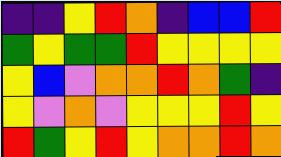[["indigo", "indigo", "yellow", "red", "orange", "indigo", "blue", "blue", "red"], ["green", "yellow", "green", "green", "red", "yellow", "yellow", "yellow", "yellow"], ["yellow", "blue", "violet", "orange", "orange", "red", "orange", "green", "indigo"], ["yellow", "violet", "orange", "violet", "yellow", "yellow", "yellow", "red", "yellow"], ["red", "green", "yellow", "red", "yellow", "orange", "orange", "red", "orange"]]